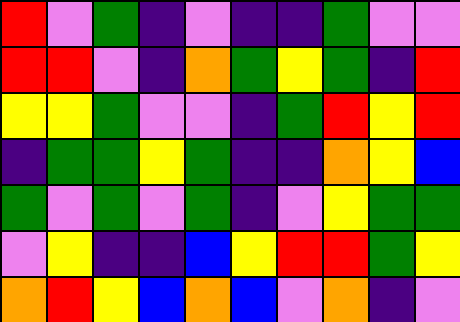[["red", "violet", "green", "indigo", "violet", "indigo", "indigo", "green", "violet", "violet"], ["red", "red", "violet", "indigo", "orange", "green", "yellow", "green", "indigo", "red"], ["yellow", "yellow", "green", "violet", "violet", "indigo", "green", "red", "yellow", "red"], ["indigo", "green", "green", "yellow", "green", "indigo", "indigo", "orange", "yellow", "blue"], ["green", "violet", "green", "violet", "green", "indigo", "violet", "yellow", "green", "green"], ["violet", "yellow", "indigo", "indigo", "blue", "yellow", "red", "red", "green", "yellow"], ["orange", "red", "yellow", "blue", "orange", "blue", "violet", "orange", "indigo", "violet"]]